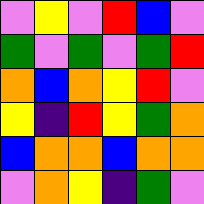[["violet", "yellow", "violet", "red", "blue", "violet"], ["green", "violet", "green", "violet", "green", "red"], ["orange", "blue", "orange", "yellow", "red", "violet"], ["yellow", "indigo", "red", "yellow", "green", "orange"], ["blue", "orange", "orange", "blue", "orange", "orange"], ["violet", "orange", "yellow", "indigo", "green", "violet"]]